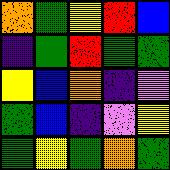[["orange", "green", "yellow", "red", "blue"], ["indigo", "green", "red", "green", "green"], ["yellow", "blue", "orange", "indigo", "violet"], ["green", "blue", "indigo", "violet", "yellow"], ["green", "yellow", "green", "orange", "green"]]